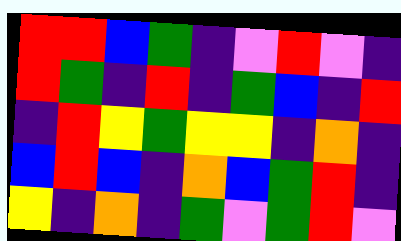[["red", "red", "blue", "green", "indigo", "violet", "red", "violet", "indigo"], ["red", "green", "indigo", "red", "indigo", "green", "blue", "indigo", "red"], ["indigo", "red", "yellow", "green", "yellow", "yellow", "indigo", "orange", "indigo"], ["blue", "red", "blue", "indigo", "orange", "blue", "green", "red", "indigo"], ["yellow", "indigo", "orange", "indigo", "green", "violet", "green", "red", "violet"]]